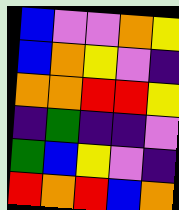[["blue", "violet", "violet", "orange", "yellow"], ["blue", "orange", "yellow", "violet", "indigo"], ["orange", "orange", "red", "red", "yellow"], ["indigo", "green", "indigo", "indigo", "violet"], ["green", "blue", "yellow", "violet", "indigo"], ["red", "orange", "red", "blue", "orange"]]